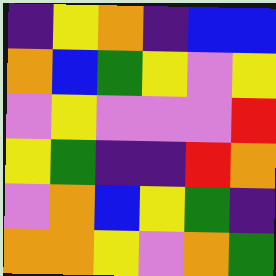[["indigo", "yellow", "orange", "indigo", "blue", "blue"], ["orange", "blue", "green", "yellow", "violet", "yellow"], ["violet", "yellow", "violet", "violet", "violet", "red"], ["yellow", "green", "indigo", "indigo", "red", "orange"], ["violet", "orange", "blue", "yellow", "green", "indigo"], ["orange", "orange", "yellow", "violet", "orange", "green"]]